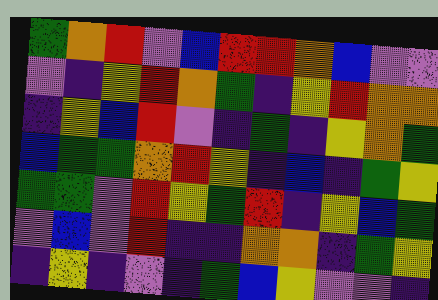[["green", "orange", "red", "violet", "blue", "red", "red", "orange", "blue", "violet", "violet"], ["violet", "indigo", "yellow", "red", "orange", "green", "indigo", "yellow", "red", "orange", "orange"], ["indigo", "yellow", "blue", "red", "violet", "indigo", "green", "indigo", "yellow", "orange", "green"], ["blue", "green", "green", "orange", "red", "yellow", "indigo", "blue", "indigo", "green", "yellow"], ["green", "green", "violet", "red", "yellow", "green", "red", "indigo", "yellow", "blue", "green"], ["violet", "blue", "violet", "red", "indigo", "indigo", "orange", "orange", "indigo", "green", "yellow"], ["indigo", "yellow", "indigo", "violet", "indigo", "green", "blue", "yellow", "violet", "violet", "indigo"]]